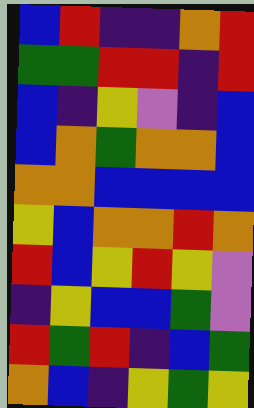[["blue", "red", "indigo", "indigo", "orange", "red"], ["green", "green", "red", "red", "indigo", "red"], ["blue", "indigo", "yellow", "violet", "indigo", "blue"], ["blue", "orange", "green", "orange", "orange", "blue"], ["orange", "orange", "blue", "blue", "blue", "blue"], ["yellow", "blue", "orange", "orange", "red", "orange"], ["red", "blue", "yellow", "red", "yellow", "violet"], ["indigo", "yellow", "blue", "blue", "green", "violet"], ["red", "green", "red", "indigo", "blue", "green"], ["orange", "blue", "indigo", "yellow", "green", "yellow"]]